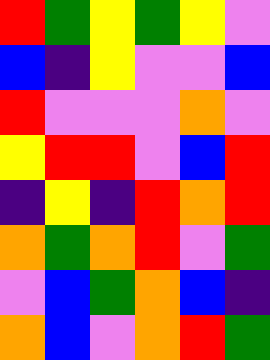[["red", "green", "yellow", "green", "yellow", "violet"], ["blue", "indigo", "yellow", "violet", "violet", "blue"], ["red", "violet", "violet", "violet", "orange", "violet"], ["yellow", "red", "red", "violet", "blue", "red"], ["indigo", "yellow", "indigo", "red", "orange", "red"], ["orange", "green", "orange", "red", "violet", "green"], ["violet", "blue", "green", "orange", "blue", "indigo"], ["orange", "blue", "violet", "orange", "red", "green"]]